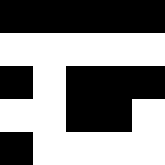[["black", "black", "black", "black", "black"], ["white", "white", "white", "white", "white"], ["black", "white", "black", "black", "black"], ["white", "white", "black", "black", "white"], ["black", "white", "white", "white", "white"]]